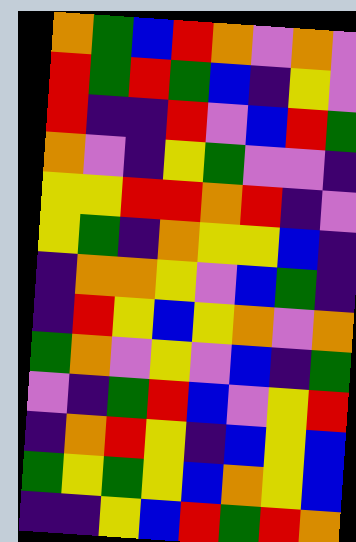[["orange", "green", "blue", "red", "orange", "violet", "orange", "violet"], ["red", "green", "red", "green", "blue", "indigo", "yellow", "violet"], ["red", "indigo", "indigo", "red", "violet", "blue", "red", "green"], ["orange", "violet", "indigo", "yellow", "green", "violet", "violet", "indigo"], ["yellow", "yellow", "red", "red", "orange", "red", "indigo", "violet"], ["yellow", "green", "indigo", "orange", "yellow", "yellow", "blue", "indigo"], ["indigo", "orange", "orange", "yellow", "violet", "blue", "green", "indigo"], ["indigo", "red", "yellow", "blue", "yellow", "orange", "violet", "orange"], ["green", "orange", "violet", "yellow", "violet", "blue", "indigo", "green"], ["violet", "indigo", "green", "red", "blue", "violet", "yellow", "red"], ["indigo", "orange", "red", "yellow", "indigo", "blue", "yellow", "blue"], ["green", "yellow", "green", "yellow", "blue", "orange", "yellow", "blue"], ["indigo", "indigo", "yellow", "blue", "red", "green", "red", "orange"]]